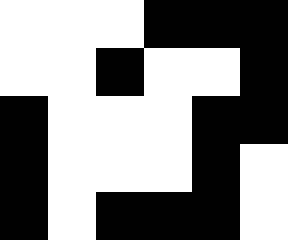[["white", "white", "white", "black", "black", "black"], ["white", "white", "black", "white", "white", "black"], ["black", "white", "white", "white", "black", "black"], ["black", "white", "white", "white", "black", "white"], ["black", "white", "black", "black", "black", "white"]]